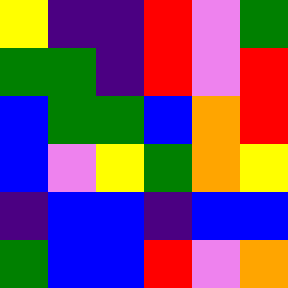[["yellow", "indigo", "indigo", "red", "violet", "green"], ["green", "green", "indigo", "red", "violet", "red"], ["blue", "green", "green", "blue", "orange", "red"], ["blue", "violet", "yellow", "green", "orange", "yellow"], ["indigo", "blue", "blue", "indigo", "blue", "blue"], ["green", "blue", "blue", "red", "violet", "orange"]]